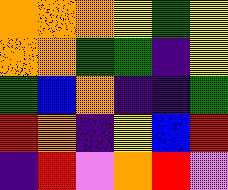[["orange", "orange", "orange", "yellow", "green", "yellow"], ["orange", "orange", "green", "green", "indigo", "yellow"], ["green", "blue", "orange", "indigo", "indigo", "green"], ["red", "orange", "indigo", "yellow", "blue", "red"], ["indigo", "red", "violet", "orange", "red", "violet"]]